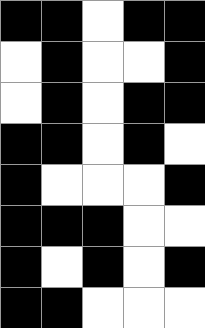[["black", "black", "white", "black", "black"], ["white", "black", "white", "white", "black"], ["white", "black", "white", "black", "black"], ["black", "black", "white", "black", "white"], ["black", "white", "white", "white", "black"], ["black", "black", "black", "white", "white"], ["black", "white", "black", "white", "black"], ["black", "black", "white", "white", "white"]]